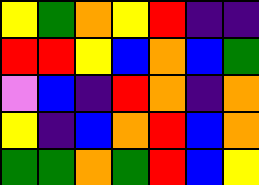[["yellow", "green", "orange", "yellow", "red", "indigo", "indigo"], ["red", "red", "yellow", "blue", "orange", "blue", "green"], ["violet", "blue", "indigo", "red", "orange", "indigo", "orange"], ["yellow", "indigo", "blue", "orange", "red", "blue", "orange"], ["green", "green", "orange", "green", "red", "blue", "yellow"]]